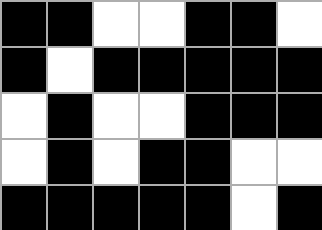[["black", "black", "white", "white", "black", "black", "white"], ["black", "white", "black", "black", "black", "black", "black"], ["white", "black", "white", "white", "black", "black", "black"], ["white", "black", "white", "black", "black", "white", "white"], ["black", "black", "black", "black", "black", "white", "black"]]